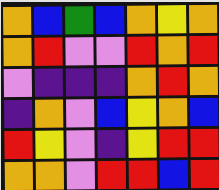[["orange", "blue", "green", "blue", "orange", "yellow", "orange"], ["orange", "red", "violet", "violet", "red", "orange", "red"], ["violet", "indigo", "indigo", "indigo", "orange", "red", "orange"], ["indigo", "orange", "violet", "blue", "yellow", "orange", "blue"], ["red", "yellow", "violet", "indigo", "yellow", "red", "red"], ["orange", "orange", "violet", "red", "red", "blue", "red"]]